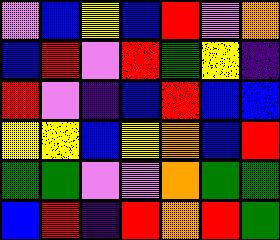[["violet", "blue", "yellow", "blue", "red", "violet", "orange"], ["blue", "red", "violet", "red", "green", "yellow", "indigo"], ["red", "violet", "indigo", "blue", "red", "blue", "blue"], ["yellow", "yellow", "blue", "yellow", "orange", "blue", "red"], ["green", "green", "violet", "violet", "orange", "green", "green"], ["blue", "red", "indigo", "red", "orange", "red", "green"]]